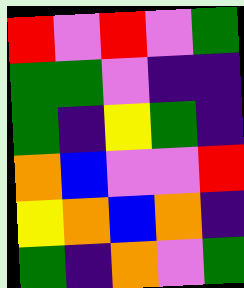[["red", "violet", "red", "violet", "green"], ["green", "green", "violet", "indigo", "indigo"], ["green", "indigo", "yellow", "green", "indigo"], ["orange", "blue", "violet", "violet", "red"], ["yellow", "orange", "blue", "orange", "indigo"], ["green", "indigo", "orange", "violet", "green"]]